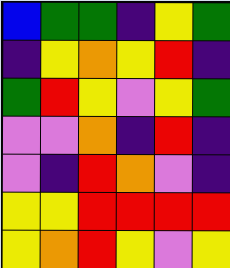[["blue", "green", "green", "indigo", "yellow", "green"], ["indigo", "yellow", "orange", "yellow", "red", "indigo"], ["green", "red", "yellow", "violet", "yellow", "green"], ["violet", "violet", "orange", "indigo", "red", "indigo"], ["violet", "indigo", "red", "orange", "violet", "indigo"], ["yellow", "yellow", "red", "red", "red", "red"], ["yellow", "orange", "red", "yellow", "violet", "yellow"]]